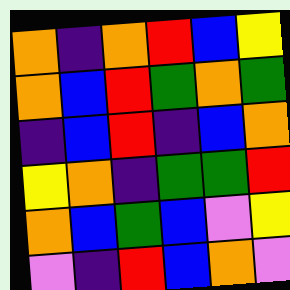[["orange", "indigo", "orange", "red", "blue", "yellow"], ["orange", "blue", "red", "green", "orange", "green"], ["indigo", "blue", "red", "indigo", "blue", "orange"], ["yellow", "orange", "indigo", "green", "green", "red"], ["orange", "blue", "green", "blue", "violet", "yellow"], ["violet", "indigo", "red", "blue", "orange", "violet"]]